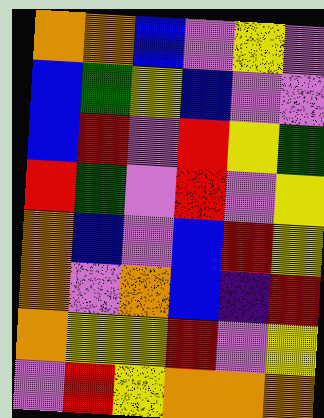[["orange", "orange", "blue", "violet", "yellow", "violet"], ["blue", "green", "yellow", "blue", "violet", "violet"], ["blue", "red", "violet", "red", "yellow", "green"], ["red", "green", "violet", "red", "violet", "yellow"], ["orange", "blue", "violet", "blue", "red", "yellow"], ["orange", "violet", "orange", "blue", "indigo", "red"], ["orange", "yellow", "yellow", "red", "violet", "yellow"], ["violet", "red", "yellow", "orange", "orange", "orange"]]